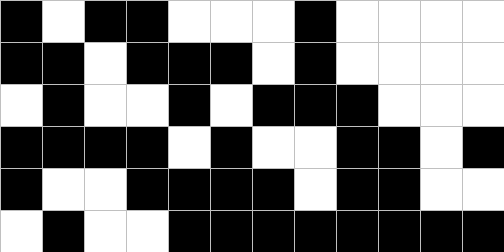[["black", "white", "black", "black", "white", "white", "white", "black", "white", "white", "white", "white"], ["black", "black", "white", "black", "black", "black", "white", "black", "white", "white", "white", "white"], ["white", "black", "white", "white", "black", "white", "black", "black", "black", "white", "white", "white"], ["black", "black", "black", "black", "white", "black", "white", "white", "black", "black", "white", "black"], ["black", "white", "white", "black", "black", "black", "black", "white", "black", "black", "white", "white"], ["white", "black", "white", "white", "black", "black", "black", "black", "black", "black", "black", "black"]]